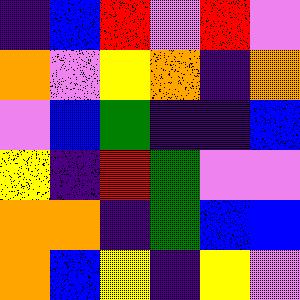[["indigo", "blue", "red", "violet", "red", "violet"], ["orange", "violet", "yellow", "orange", "indigo", "orange"], ["violet", "blue", "green", "indigo", "indigo", "blue"], ["yellow", "indigo", "red", "green", "violet", "violet"], ["orange", "orange", "indigo", "green", "blue", "blue"], ["orange", "blue", "yellow", "indigo", "yellow", "violet"]]